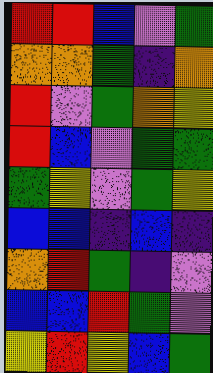[["red", "red", "blue", "violet", "green"], ["orange", "orange", "green", "indigo", "orange"], ["red", "violet", "green", "orange", "yellow"], ["red", "blue", "violet", "green", "green"], ["green", "yellow", "violet", "green", "yellow"], ["blue", "blue", "indigo", "blue", "indigo"], ["orange", "red", "green", "indigo", "violet"], ["blue", "blue", "red", "green", "violet"], ["yellow", "red", "yellow", "blue", "green"]]